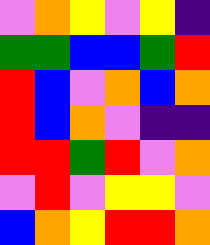[["violet", "orange", "yellow", "violet", "yellow", "indigo"], ["green", "green", "blue", "blue", "green", "red"], ["red", "blue", "violet", "orange", "blue", "orange"], ["red", "blue", "orange", "violet", "indigo", "indigo"], ["red", "red", "green", "red", "violet", "orange"], ["violet", "red", "violet", "yellow", "yellow", "violet"], ["blue", "orange", "yellow", "red", "red", "orange"]]